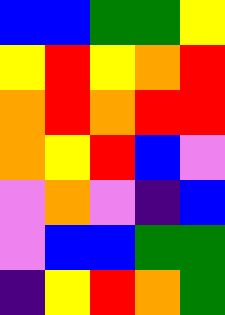[["blue", "blue", "green", "green", "yellow"], ["yellow", "red", "yellow", "orange", "red"], ["orange", "red", "orange", "red", "red"], ["orange", "yellow", "red", "blue", "violet"], ["violet", "orange", "violet", "indigo", "blue"], ["violet", "blue", "blue", "green", "green"], ["indigo", "yellow", "red", "orange", "green"]]